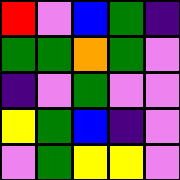[["red", "violet", "blue", "green", "indigo"], ["green", "green", "orange", "green", "violet"], ["indigo", "violet", "green", "violet", "violet"], ["yellow", "green", "blue", "indigo", "violet"], ["violet", "green", "yellow", "yellow", "violet"]]